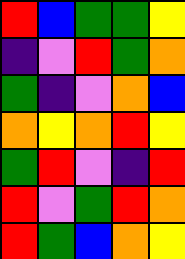[["red", "blue", "green", "green", "yellow"], ["indigo", "violet", "red", "green", "orange"], ["green", "indigo", "violet", "orange", "blue"], ["orange", "yellow", "orange", "red", "yellow"], ["green", "red", "violet", "indigo", "red"], ["red", "violet", "green", "red", "orange"], ["red", "green", "blue", "orange", "yellow"]]